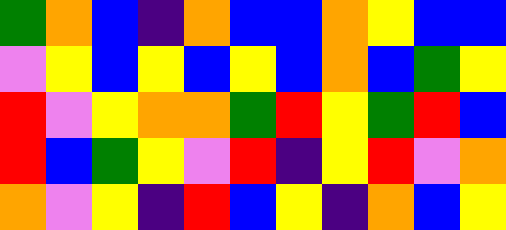[["green", "orange", "blue", "indigo", "orange", "blue", "blue", "orange", "yellow", "blue", "blue"], ["violet", "yellow", "blue", "yellow", "blue", "yellow", "blue", "orange", "blue", "green", "yellow"], ["red", "violet", "yellow", "orange", "orange", "green", "red", "yellow", "green", "red", "blue"], ["red", "blue", "green", "yellow", "violet", "red", "indigo", "yellow", "red", "violet", "orange"], ["orange", "violet", "yellow", "indigo", "red", "blue", "yellow", "indigo", "orange", "blue", "yellow"]]